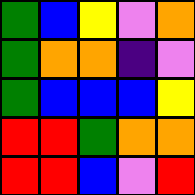[["green", "blue", "yellow", "violet", "orange"], ["green", "orange", "orange", "indigo", "violet"], ["green", "blue", "blue", "blue", "yellow"], ["red", "red", "green", "orange", "orange"], ["red", "red", "blue", "violet", "red"]]